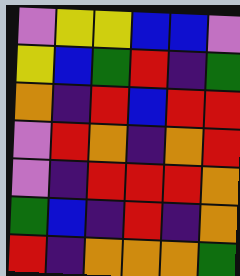[["violet", "yellow", "yellow", "blue", "blue", "violet"], ["yellow", "blue", "green", "red", "indigo", "green"], ["orange", "indigo", "red", "blue", "red", "red"], ["violet", "red", "orange", "indigo", "orange", "red"], ["violet", "indigo", "red", "red", "red", "orange"], ["green", "blue", "indigo", "red", "indigo", "orange"], ["red", "indigo", "orange", "orange", "orange", "green"]]